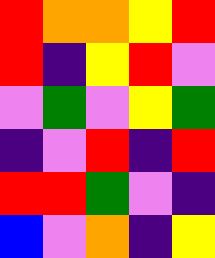[["red", "orange", "orange", "yellow", "red"], ["red", "indigo", "yellow", "red", "violet"], ["violet", "green", "violet", "yellow", "green"], ["indigo", "violet", "red", "indigo", "red"], ["red", "red", "green", "violet", "indigo"], ["blue", "violet", "orange", "indigo", "yellow"]]